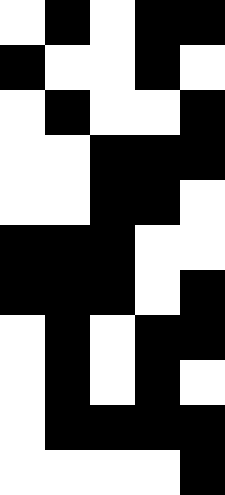[["white", "black", "white", "black", "black"], ["black", "white", "white", "black", "white"], ["white", "black", "white", "white", "black"], ["white", "white", "black", "black", "black"], ["white", "white", "black", "black", "white"], ["black", "black", "black", "white", "white"], ["black", "black", "black", "white", "black"], ["white", "black", "white", "black", "black"], ["white", "black", "white", "black", "white"], ["white", "black", "black", "black", "black"], ["white", "white", "white", "white", "black"]]